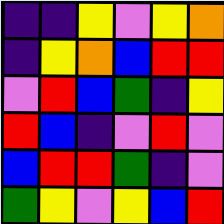[["indigo", "indigo", "yellow", "violet", "yellow", "orange"], ["indigo", "yellow", "orange", "blue", "red", "red"], ["violet", "red", "blue", "green", "indigo", "yellow"], ["red", "blue", "indigo", "violet", "red", "violet"], ["blue", "red", "red", "green", "indigo", "violet"], ["green", "yellow", "violet", "yellow", "blue", "red"]]